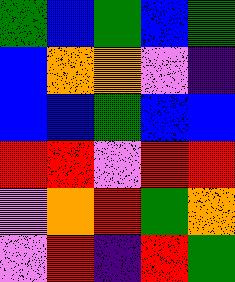[["green", "blue", "green", "blue", "green"], ["blue", "orange", "orange", "violet", "indigo"], ["blue", "blue", "green", "blue", "blue"], ["red", "red", "violet", "red", "red"], ["violet", "orange", "red", "green", "orange"], ["violet", "red", "indigo", "red", "green"]]